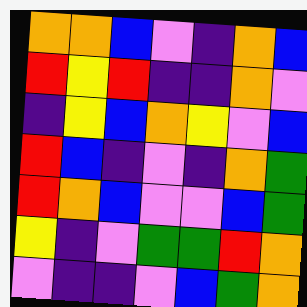[["orange", "orange", "blue", "violet", "indigo", "orange", "blue"], ["red", "yellow", "red", "indigo", "indigo", "orange", "violet"], ["indigo", "yellow", "blue", "orange", "yellow", "violet", "blue"], ["red", "blue", "indigo", "violet", "indigo", "orange", "green"], ["red", "orange", "blue", "violet", "violet", "blue", "green"], ["yellow", "indigo", "violet", "green", "green", "red", "orange"], ["violet", "indigo", "indigo", "violet", "blue", "green", "orange"]]